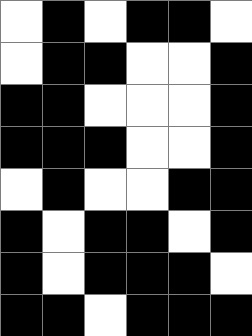[["white", "black", "white", "black", "black", "white"], ["white", "black", "black", "white", "white", "black"], ["black", "black", "white", "white", "white", "black"], ["black", "black", "black", "white", "white", "black"], ["white", "black", "white", "white", "black", "black"], ["black", "white", "black", "black", "white", "black"], ["black", "white", "black", "black", "black", "white"], ["black", "black", "white", "black", "black", "black"]]